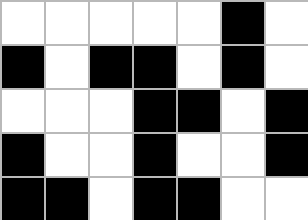[["white", "white", "white", "white", "white", "black", "white"], ["black", "white", "black", "black", "white", "black", "white"], ["white", "white", "white", "black", "black", "white", "black"], ["black", "white", "white", "black", "white", "white", "black"], ["black", "black", "white", "black", "black", "white", "white"]]